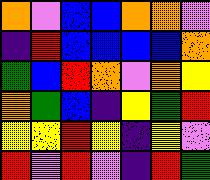[["orange", "violet", "blue", "blue", "orange", "orange", "violet"], ["indigo", "red", "blue", "blue", "blue", "blue", "orange"], ["green", "blue", "red", "orange", "violet", "orange", "yellow"], ["orange", "green", "blue", "indigo", "yellow", "green", "red"], ["yellow", "yellow", "red", "yellow", "indigo", "yellow", "violet"], ["red", "violet", "red", "violet", "indigo", "red", "green"]]